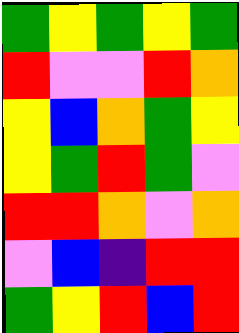[["green", "yellow", "green", "yellow", "green"], ["red", "violet", "violet", "red", "orange"], ["yellow", "blue", "orange", "green", "yellow"], ["yellow", "green", "red", "green", "violet"], ["red", "red", "orange", "violet", "orange"], ["violet", "blue", "indigo", "red", "red"], ["green", "yellow", "red", "blue", "red"]]